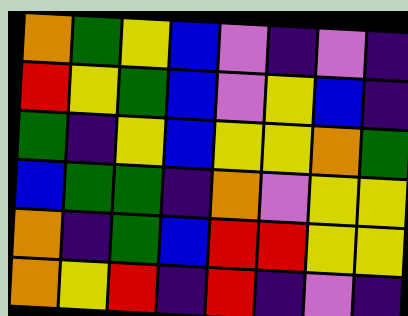[["orange", "green", "yellow", "blue", "violet", "indigo", "violet", "indigo"], ["red", "yellow", "green", "blue", "violet", "yellow", "blue", "indigo"], ["green", "indigo", "yellow", "blue", "yellow", "yellow", "orange", "green"], ["blue", "green", "green", "indigo", "orange", "violet", "yellow", "yellow"], ["orange", "indigo", "green", "blue", "red", "red", "yellow", "yellow"], ["orange", "yellow", "red", "indigo", "red", "indigo", "violet", "indigo"]]